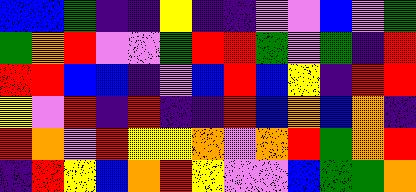[["blue", "blue", "green", "indigo", "indigo", "yellow", "indigo", "indigo", "violet", "violet", "blue", "violet", "green"], ["green", "orange", "red", "violet", "violet", "green", "red", "red", "green", "violet", "green", "indigo", "red"], ["red", "red", "blue", "blue", "indigo", "violet", "blue", "red", "blue", "yellow", "indigo", "red", "red"], ["yellow", "violet", "red", "indigo", "red", "indigo", "indigo", "red", "blue", "orange", "blue", "orange", "indigo"], ["red", "orange", "violet", "red", "yellow", "yellow", "orange", "violet", "orange", "red", "green", "orange", "red"], ["indigo", "red", "yellow", "blue", "orange", "red", "yellow", "violet", "violet", "blue", "green", "green", "orange"]]